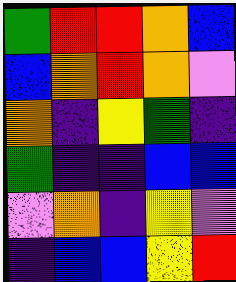[["green", "red", "red", "orange", "blue"], ["blue", "orange", "red", "orange", "violet"], ["orange", "indigo", "yellow", "green", "indigo"], ["green", "indigo", "indigo", "blue", "blue"], ["violet", "orange", "indigo", "yellow", "violet"], ["indigo", "blue", "blue", "yellow", "red"]]